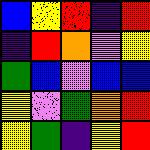[["blue", "yellow", "red", "indigo", "red"], ["indigo", "red", "orange", "violet", "yellow"], ["green", "blue", "violet", "blue", "blue"], ["yellow", "violet", "green", "orange", "red"], ["yellow", "green", "indigo", "yellow", "red"]]